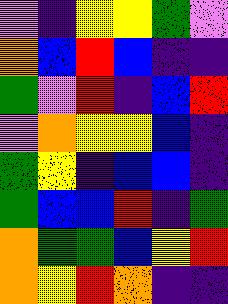[["violet", "indigo", "yellow", "yellow", "green", "violet"], ["orange", "blue", "red", "blue", "indigo", "indigo"], ["green", "violet", "red", "indigo", "blue", "red"], ["violet", "orange", "yellow", "yellow", "blue", "indigo"], ["green", "yellow", "indigo", "blue", "blue", "indigo"], ["green", "blue", "blue", "red", "indigo", "green"], ["orange", "green", "green", "blue", "yellow", "red"], ["orange", "yellow", "red", "orange", "indigo", "indigo"]]